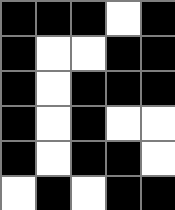[["black", "black", "black", "white", "black"], ["black", "white", "white", "black", "black"], ["black", "white", "black", "black", "black"], ["black", "white", "black", "white", "white"], ["black", "white", "black", "black", "white"], ["white", "black", "white", "black", "black"]]